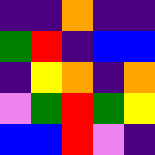[["indigo", "indigo", "orange", "indigo", "indigo"], ["green", "red", "indigo", "blue", "blue"], ["indigo", "yellow", "orange", "indigo", "orange"], ["violet", "green", "red", "green", "yellow"], ["blue", "blue", "red", "violet", "indigo"]]